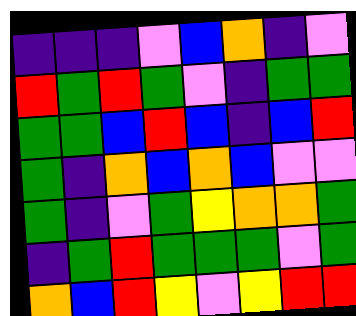[["indigo", "indigo", "indigo", "violet", "blue", "orange", "indigo", "violet"], ["red", "green", "red", "green", "violet", "indigo", "green", "green"], ["green", "green", "blue", "red", "blue", "indigo", "blue", "red"], ["green", "indigo", "orange", "blue", "orange", "blue", "violet", "violet"], ["green", "indigo", "violet", "green", "yellow", "orange", "orange", "green"], ["indigo", "green", "red", "green", "green", "green", "violet", "green"], ["orange", "blue", "red", "yellow", "violet", "yellow", "red", "red"]]